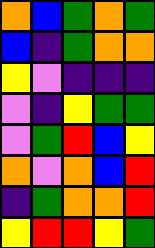[["orange", "blue", "green", "orange", "green"], ["blue", "indigo", "green", "orange", "orange"], ["yellow", "violet", "indigo", "indigo", "indigo"], ["violet", "indigo", "yellow", "green", "green"], ["violet", "green", "red", "blue", "yellow"], ["orange", "violet", "orange", "blue", "red"], ["indigo", "green", "orange", "orange", "red"], ["yellow", "red", "red", "yellow", "green"]]